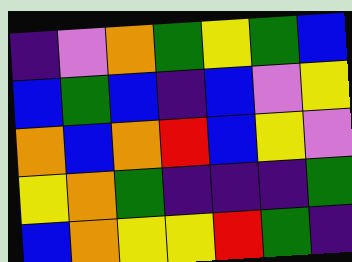[["indigo", "violet", "orange", "green", "yellow", "green", "blue"], ["blue", "green", "blue", "indigo", "blue", "violet", "yellow"], ["orange", "blue", "orange", "red", "blue", "yellow", "violet"], ["yellow", "orange", "green", "indigo", "indigo", "indigo", "green"], ["blue", "orange", "yellow", "yellow", "red", "green", "indigo"]]